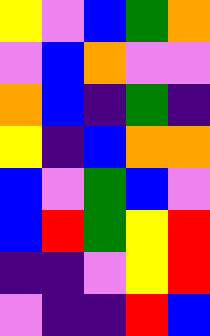[["yellow", "violet", "blue", "green", "orange"], ["violet", "blue", "orange", "violet", "violet"], ["orange", "blue", "indigo", "green", "indigo"], ["yellow", "indigo", "blue", "orange", "orange"], ["blue", "violet", "green", "blue", "violet"], ["blue", "red", "green", "yellow", "red"], ["indigo", "indigo", "violet", "yellow", "red"], ["violet", "indigo", "indigo", "red", "blue"]]